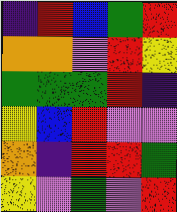[["indigo", "red", "blue", "green", "red"], ["orange", "orange", "violet", "red", "yellow"], ["green", "green", "green", "red", "indigo"], ["yellow", "blue", "red", "violet", "violet"], ["orange", "indigo", "red", "red", "green"], ["yellow", "violet", "green", "violet", "red"]]